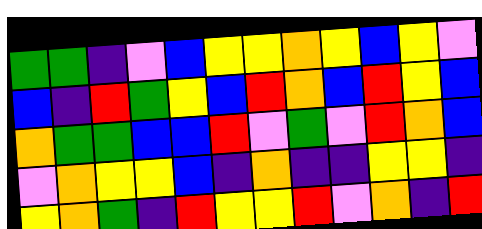[["green", "green", "indigo", "violet", "blue", "yellow", "yellow", "orange", "yellow", "blue", "yellow", "violet"], ["blue", "indigo", "red", "green", "yellow", "blue", "red", "orange", "blue", "red", "yellow", "blue"], ["orange", "green", "green", "blue", "blue", "red", "violet", "green", "violet", "red", "orange", "blue"], ["violet", "orange", "yellow", "yellow", "blue", "indigo", "orange", "indigo", "indigo", "yellow", "yellow", "indigo"], ["yellow", "orange", "green", "indigo", "red", "yellow", "yellow", "red", "violet", "orange", "indigo", "red"]]